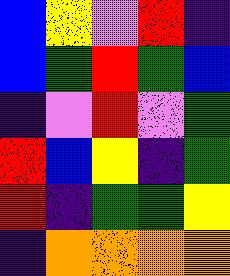[["blue", "yellow", "violet", "red", "indigo"], ["blue", "green", "red", "green", "blue"], ["indigo", "violet", "red", "violet", "green"], ["red", "blue", "yellow", "indigo", "green"], ["red", "indigo", "green", "green", "yellow"], ["indigo", "orange", "orange", "orange", "orange"]]